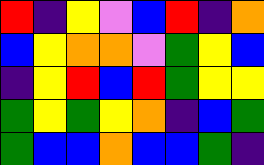[["red", "indigo", "yellow", "violet", "blue", "red", "indigo", "orange"], ["blue", "yellow", "orange", "orange", "violet", "green", "yellow", "blue"], ["indigo", "yellow", "red", "blue", "red", "green", "yellow", "yellow"], ["green", "yellow", "green", "yellow", "orange", "indigo", "blue", "green"], ["green", "blue", "blue", "orange", "blue", "blue", "green", "indigo"]]